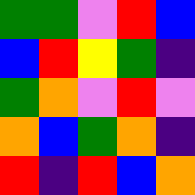[["green", "green", "violet", "red", "blue"], ["blue", "red", "yellow", "green", "indigo"], ["green", "orange", "violet", "red", "violet"], ["orange", "blue", "green", "orange", "indigo"], ["red", "indigo", "red", "blue", "orange"]]